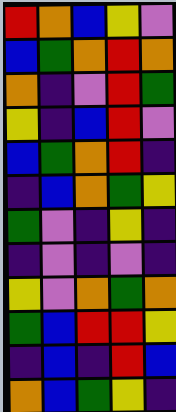[["red", "orange", "blue", "yellow", "violet"], ["blue", "green", "orange", "red", "orange"], ["orange", "indigo", "violet", "red", "green"], ["yellow", "indigo", "blue", "red", "violet"], ["blue", "green", "orange", "red", "indigo"], ["indigo", "blue", "orange", "green", "yellow"], ["green", "violet", "indigo", "yellow", "indigo"], ["indigo", "violet", "indigo", "violet", "indigo"], ["yellow", "violet", "orange", "green", "orange"], ["green", "blue", "red", "red", "yellow"], ["indigo", "blue", "indigo", "red", "blue"], ["orange", "blue", "green", "yellow", "indigo"]]